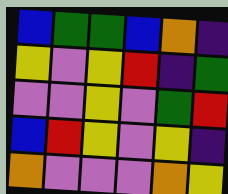[["blue", "green", "green", "blue", "orange", "indigo"], ["yellow", "violet", "yellow", "red", "indigo", "green"], ["violet", "violet", "yellow", "violet", "green", "red"], ["blue", "red", "yellow", "violet", "yellow", "indigo"], ["orange", "violet", "violet", "violet", "orange", "yellow"]]